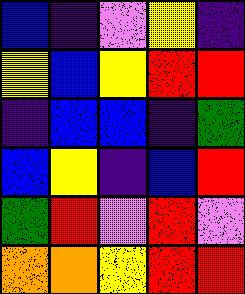[["blue", "indigo", "violet", "yellow", "indigo"], ["yellow", "blue", "yellow", "red", "red"], ["indigo", "blue", "blue", "indigo", "green"], ["blue", "yellow", "indigo", "blue", "red"], ["green", "red", "violet", "red", "violet"], ["orange", "orange", "yellow", "red", "red"]]